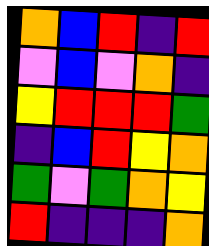[["orange", "blue", "red", "indigo", "red"], ["violet", "blue", "violet", "orange", "indigo"], ["yellow", "red", "red", "red", "green"], ["indigo", "blue", "red", "yellow", "orange"], ["green", "violet", "green", "orange", "yellow"], ["red", "indigo", "indigo", "indigo", "orange"]]